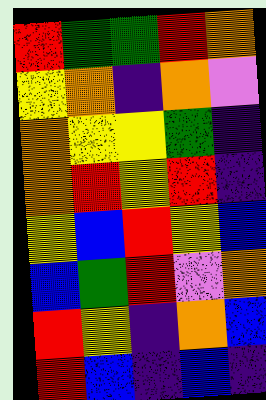[["red", "green", "green", "red", "orange"], ["yellow", "orange", "indigo", "orange", "violet"], ["orange", "yellow", "yellow", "green", "indigo"], ["orange", "red", "yellow", "red", "indigo"], ["yellow", "blue", "red", "yellow", "blue"], ["blue", "green", "red", "violet", "orange"], ["red", "yellow", "indigo", "orange", "blue"], ["red", "blue", "indigo", "blue", "indigo"]]